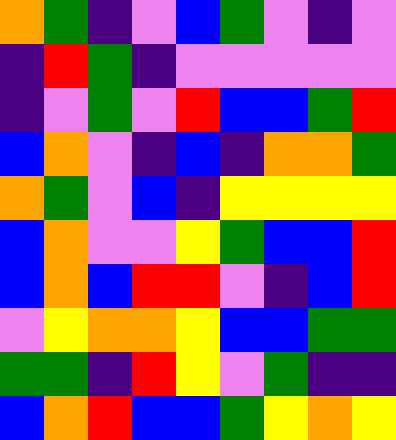[["orange", "green", "indigo", "violet", "blue", "green", "violet", "indigo", "violet"], ["indigo", "red", "green", "indigo", "violet", "violet", "violet", "violet", "violet"], ["indigo", "violet", "green", "violet", "red", "blue", "blue", "green", "red"], ["blue", "orange", "violet", "indigo", "blue", "indigo", "orange", "orange", "green"], ["orange", "green", "violet", "blue", "indigo", "yellow", "yellow", "yellow", "yellow"], ["blue", "orange", "violet", "violet", "yellow", "green", "blue", "blue", "red"], ["blue", "orange", "blue", "red", "red", "violet", "indigo", "blue", "red"], ["violet", "yellow", "orange", "orange", "yellow", "blue", "blue", "green", "green"], ["green", "green", "indigo", "red", "yellow", "violet", "green", "indigo", "indigo"], ["blue", "orange", "red", "blue", "blue", "green", "yellow", "orange", "yellow"]]